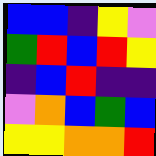[["blue", "blue", "indigo", "yellow", "violet"], ["green", "red", "blue", "red", "yellow"], ["indigo", "blue", "red", "indigo", "indigo"], ["violet", "orange", "blue", "green", "blue"], ["yellow", "yellow", "orange", "orange", "red"]]